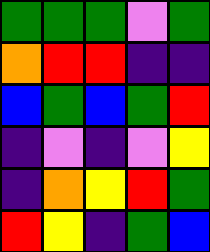[["green", "green", "green", "violet", "green"], ["orange", "red", "red", "indigo", "indigo"], ["blue", "green", "blue", "green", "red"], ["indigo", "violet", "indigo", "violet", "yellow"], ["indigo", "orange", "yellow", "red", "green"], ["red", "yellow", "indigo", "green", "blue"]]